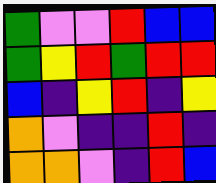[["green", "violet", "violet", "red", "blue", "blue"], ["green", "yellow", "red", "green", "red", "red"], ["blue", "indigo", "yellow", "red", "indigo", "yellow"], ["orange", "violet", "indigo", "indigo", "red", "indigo"], ["orange", "orange", "violet", "indigo", "red", "blue"]]